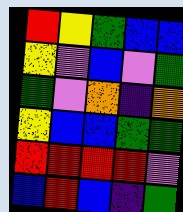[["red", "yellow", "green", "blue", "blue"], ["yellow", "violet", "blue", "violet", "green"], ["green", "violet", "orange", "indigo", "orange"], ["yellow", "blue", "blue", "green", "green"], ["red", "red", "red", "red", "violet"], ["blue", "red", "blue", "indigo", "green"]]